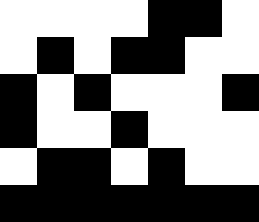[["white", "white", "white", "white", "black", "black", "white"], ["white", "black", "white", "black", "black", "white", "white"], ["black", "white", "black", "white", "white", "white", "black"], ["black", "white", "white", "black", "white", "white", "white"], ["white", "black", "black", "white", "black", "white", "white"], ["black", "black", "black", "black", "black", "black", "black"]]